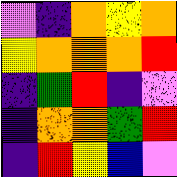[["violet", "indigo", "orange", "yellow", "orange"], ["yellow", "orange", "orange", "orange", "red"], ["indigo", "green", "red", "indigo", "violet"], ["indigo", "orange", "orange", "green", "red"], ["indigo", "red", "yellow", "blue", "violet"]]